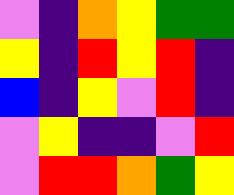[["violet", "indigo", "orange", "yellow", "green", "green"], ["yellow", "indigo", "red", "yellow", "red", "indigo"], ["blue", "indigo", "yellow", "violet", "red", "indigo"], ["violet", "yellow", "indigo", "indigo", "violet", "red"], ["violet", "red", "red", "orange", "green", "yellow"]]